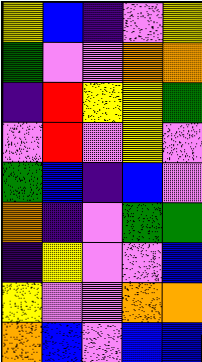[["yellow", "blue", "indigo", "violet", "yellow"], ["green", "violet", "violet", "orange", "orange"], ["indigo", "red", "yellow", "yellow", "green"], ["violet", "red", "violet", "yellow", "violet"], ["green", "blue", "indigo", "blue", "violet"], ["orange", "indigo", "violet", "green", "green"], ["indigo", "yellow", "violet", "violet", "blue"], ["yellow", "violet", "violet", "orange", "orange"], ["orange", "blue", "violet", "blue", "blue"]]